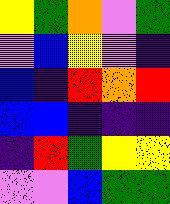[["yellow", "green", "orange", "violet", "green"], ["violet", "blue", "yellow", "violet", "indigo"], ["blue", "indigo", "red", "orange", "red"], ["blue", "blue", "indigo", "indigo", "indigo"], ["indigo", "red", "green", "yellow", "yellow"], ["violet", "violet", "blue", "green", "green"]]